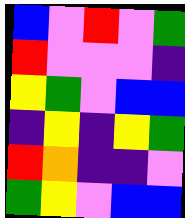[["blue", "violet", "red", "violet", "green"], ["red", "violet", "violet", "violet", "indigo"], ["yellow", "green", "violet", "blue", "blue"], ["indigo", "yellow", "indigo", "yellow", "green"], ["red", "orange", "indigo", "indigo", "violet"], ["green", "yellow", "violet", "blue", "blue"]]